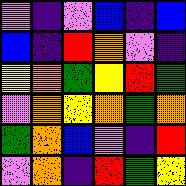[["violet", "indigo", "violet", "blue", "indigo", "blue"], ["blue", "indigo", "red", "orange", "violet", "indigo"], ["yellow", "orange", "green", "yellow", "red", "green"], ["violet", "orange", "yellow", "orange", "green", "orange"], ["green", "orange", "blue", "violet", "indigo", "red"], ["violet", "orange", "indigo", "red", "green", "yellow"]]